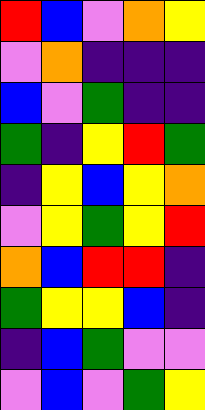[["red", "blue", "violet", "orange", "yellow"], ["violet", "orange", "indigo", "indigo", "indigo"], ["blue", "violet", "green", "indigo", "indigo"], ["green", "indigo", "yellow", "red", "green"], ["indigo", "yellow", "blue", "yellow", "orange"], ["violet", "yellow", "green", "yellow", "red"], ["orange", "blue", "red", "red", "indigo"], ["green", "yellow", "yellow", "blue", "indigo"], ["indigo", "blue", "green", "violet", "violet"], ["violet", "blue", "violet", "green", "yellow"]]